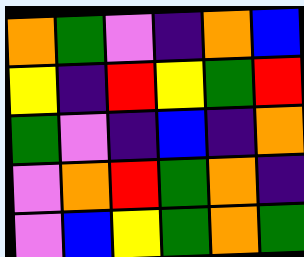[["orange", "green", "violet", "indigo", "orange", "blue"], ["yellow", "indigo", "red", "yellow", "green", "red"], ["green", "violet", "indigo", "blue", "indigo", "orange"], ["violet", "orange", "red", "green", "orange", "indigo"], ["violet", "blue", "yellow", "green", "orange", "green"]]